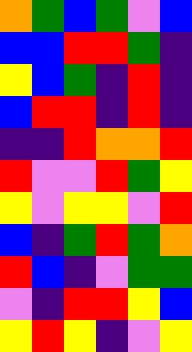[["orange", "green", "blue", "green", "violet", "blue"], ["blue", "blue", "red", "red", "green", "indigo"], ["yellow", "blue", "green", "indigo", "red", "indigo"], ["blue", "red", "red", "indigo", "red", "indigo"], ["indigo", "indigo", "red", "orange", "orange", "red"], ["red", "violet", "violet", "red", "green", "yellow"], ["yellow", "violet", "yellow", "yellow", "violet", "red"], ["blue", "indigo", "green", "red", "green", "orange"], ["red", "blue", "indigo", "violet", "green", "green"], ["violet", "indigo", "red", "red", "yellow", "blue"], ["yellow", "red", "yellow", "indigo", "violet", "yellow"]]